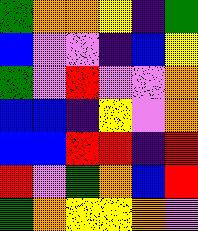[["green", "orange", "orange", "yellow", "indigo", "green"], ["blue", "violet", "violet", "indigo", "blue", "yellow"], ["green", "violet", "red", "violet", "violet", "orange"], ["blue", "blue", "indigo", "yellow", "violet", "orange"], ["blue", "blue", "red", "red", "indigo", "red"], ["red", "violet", "green", "orange", "blue", "red"], ["green", "orange", "yellow", "yellow", "orange", "violet"]]